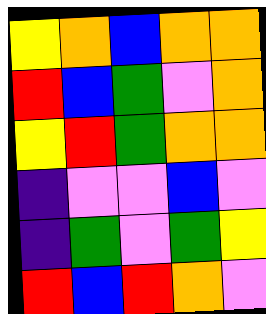[["yellow", "orange", "blue", "orange", "orange"], ["red", "blue", "green", "violet", "orange"], ["yellow", "red", "green", "orange", "orange"], ["indigo", "violet", "violet", "blue", "violet"], ["indigo", "green", "violet", "green", "yellow"], ["red", "blue", "red", "orange", "violet"]]